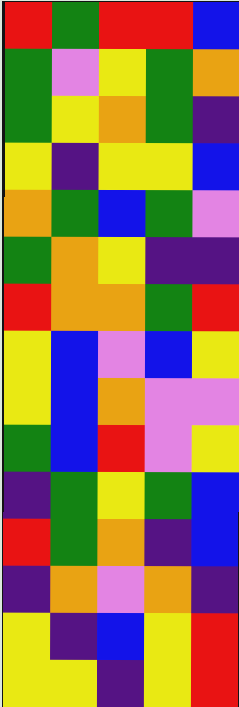[["red", "green", "red", "red", "blue"], ["green", "violet", "yellow", "green", "orange"], ["green", "yellow", "orange", "green", "indigo"], ["yellow", "indigo", "yellow", "yellow", "blue"], ["orange", "green", "blue", "green", "violet"], ["green", "orange", "yellow", "indigo", "indigo"], ["red", "orange", "orange", "green", "red"], ["yellow", "blue", "violet", "blue", "yellow"], ["yellow", "blue", "orange", "violet", "violet"], ["green", "blue", "red", "violet", "yellow"], ["indigo", "green", "yellow", "green", "blue"], ["red", "green", "orange", "indigo", "blue"], ["indigo", "orange", "violet", "orange", "indigo"], ["yellow", "indigo", "blue", "yellow", "red"], ["yellow", "yellow", "indigo", "yellow", "red"]]